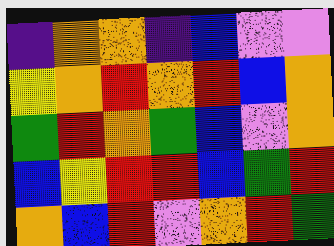[["indigo", "orange", "orange", "indigo", "blue", "violet", "violet"], ["yellow", "orange", "red", "orange", "red", "blue", "orange"], ["green", "red", "orange", "green", "blue", "violet", "orange"], ["blue", "yellow", "red", "red", "blue", "green", "red"], ["orange", "blue", "red", "violet", "orange", "red", "green"]]